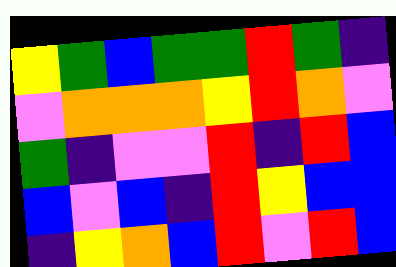[["yellow", "green", "blue", "green", "green", "red", "green", "indigo"], ["violet", "orange", "orange", "orange", "yellow", "red", "orange", "violet"], ["green", "indigo", "violet", "violet", "red", "indigo", "red", "blue"], ["blue", "violet", "blue", "indigo", "red", "yellow", "blue", "blue"], ["indigo", "yellow", "orange", "blue", "red", "violet", "red", "blue"]]